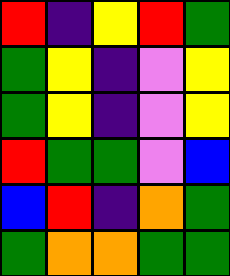[["red", "indigo", "yellow", "red", "green"], ["green", "yellow", "indigo", "violet", "yellow"], ["green", "yellow", "indigo", "violet", "yellow"], ["red", "green", "green", "violet", "blue"], ["blue", "red", "indigo", "orange", "green"], ["green", "orange", "orange", "green", "green"]]